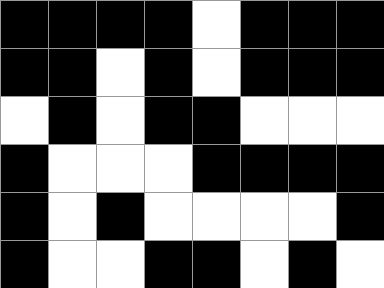[["black", "black", "black", "black", "white", "black", "black", "black"], ["black", "black", "white", "black", "white", "black", "black", "black"], ["white", "black", "white", "black", "black", "white", "white", "white"], ["black", "white", "white", "white", "black", "black", "black", "black"], ["black", "white", "black", "white", "white", "white", "white", "black"], ["black", "white", "white", "black", "black", "white", "black", "white"]]